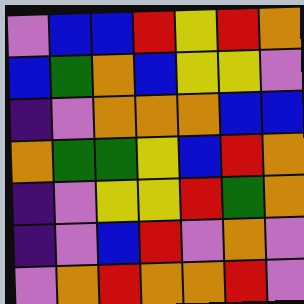[["violet", "blue", "blue", "red", "yellow", "red", "orange"], ["blue", "green", "orange", "blue", "yellow", "yellow", "violet"], ["indigo", "violet", "orange", "orange", "orange", "blue", "blue"], ["orange", "green", "green", "yellow", "blue", "red", "orange"], ["indigo", "violet", "yellow", "yellow", "red", "green", "orange"], ["indigo", "violet", "blue", "red", "violet", "orange", "violet"], ["violet", "orange", "red", "orange", "orange", "red", "violet"]]